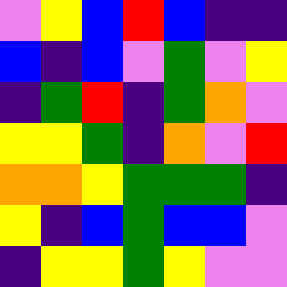[["violet", "yellow", "blue", "red", "blue", "indigo", "indigo"], ["blue", "indigo", "blue", "violet", "green", "violet", "yellow"], ["indigo", "green", "red", "indigo", "green", "orange", "violet"], ["yellow", "yellow", "green", "indigo", "orange", "violet", "red"], ["orange", "orange", "yellow", "green", "green", "green", "indigo"], ["yellow", "indigo", "blue", "green", "blue", "blue", "violet"], ["indigo", "yellow", "yellow", "green", "yellow", "violet", "violet"]]